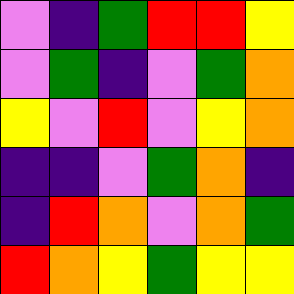[["violet", "indigo", "green", "red", "red", "yellow"], ["violet", "green", "indigo", "violet", "green", "orange"], ["yellow", "violet", "red", "violet", "yellow", "orange"], ["indigo", "indigo", "violet", "green", "orange", "indigo"], ["indigo", "red", "orange", "violet", "orange", "green"], ["red", "orange", "yellow", "green", "yellow", "yellow"]]